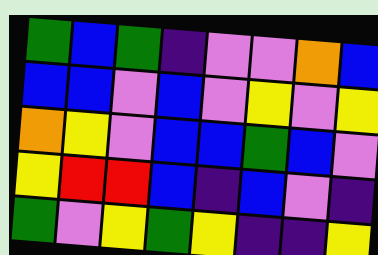[["green", "blue", "green", "indigo", "violet", "violet", "orange", "blue"], ["blue", "blue", "violet", "blue", "violet", "yellow", "violet", "yellow"], ["orange", "yellow", "violet", "blue", "blue", "green", "blue", "violet"], ["yellow", "red", "red", "blue", "indigo", "blue", "violet", "indigo"], ["green", "violet", "yellow", "green", "yellow", "indigo", "indigo", "yellow"]]